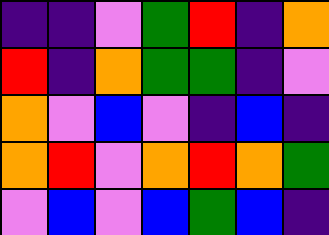[["indigo", "indigo", "violet", "green", "red", "indigo", "orange"], ["red", "indigo", "orange", "green", "green", "indigo", "violet"], ["orange", "violet", "blue", "violet", "indigo", "blue", "indigo"], ["orange", "red", "violet", "orange", "red", "orange", "green"], ["violet", "blue", "violet", "blue", "green", "blue", "indigo"]]